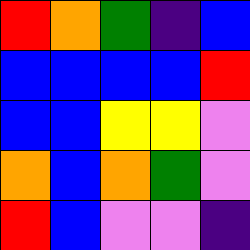[["red", "orange", "green", "indigo", "blue"], ["blue", "blue", "blue", "blue", "red"], ["blue", "blue", "yellow", "yellow", "violet"], ["orange", "blue", "orange", "green", "violet"], ["red", "blue", "violet", "violet", "indigo"]]